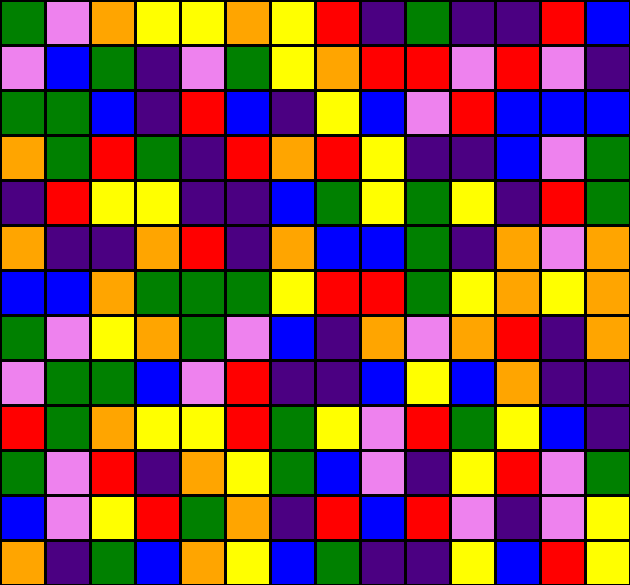[["green", "violet", "orange", "yellow", "yellow", "orange", "yellow", "red", "indigo", "green", "indigo", "indigo", "red", "blue"], ["violet", "blue", "green", "indigo", "violet", "green", "yellow", "orange", "red", "red", "violet", "red", "violet", "indigo"], ["green", "green", "blue", "indigo", "red", "blue", "indigo", "yellow", "blue", "violet", "red", "blue", "blue", "blue"], ["orange", "green", "red", "green", "indigo", "red", "orange", "red", "yellow", "indigo", "indigo", "blue", "violet", "green"], ["indigo", "red", "yellow", "yellow", "indigo", "indigo", "blue", "green", "yellow", "green", "yellow", "indigo", "red", "green"], ["orange", "indigo", "indigo", "orange", "red", "indigo", "orange", "blue", "blue", "green", "indigo", "orange", "violet", "orange"], ["blue", "blue", "orange", "green", "green", "green", "yellow", "red", "red", "green", "yellow", "orange", "yellow", "orange"], ["green", "violet", "yellow", "orange", "green", "violet", "blue", "indigo", "orange", "violet", "orange", "red", "indigo", "orange"], ["violet", "green", "green", "blue", "violet", "red", "indigo", "indigo", "blue", "yellow", "blue", "orange", "indigo", "indigo"], ["red", "green", "orange", "yellow", "yellow", "red", "green", "yellow", "violet", "red", "green", "yellow", "blue", "indigo"], ["green", "violet", "red", "indigo", "orange", "yellow", "green", "blue", "violet", "indigo", "yellow", "red", "violet", "green"], ["blue", "violet", "yellow", "red", "green", "orange", "indigo", "red", "blue", "red", "violet", "indigo", "violet", "yellow"], ["orange", "indigo", "green", "blue", "orange", "yellow", "blue", "green", "indigo", "indigo", "yellow", "blue", "red", "yellow"]]